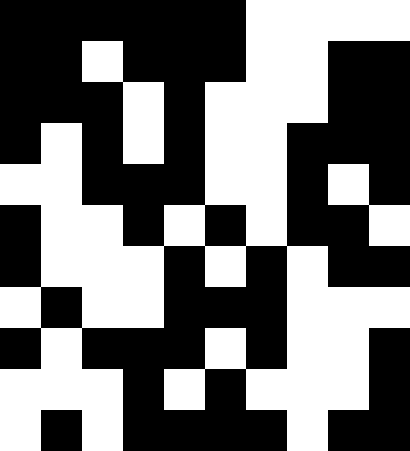[["black", "black", "black", "black", "black", "black", "white", "white", "white", "white"], ["black", "black", "white", "black", "black", "black", "white", "white", "black", "black"], ["black", "black", "black", "white", "black", "white", "white", "white", "black", "black"], ["black", "white", "black", "white", "black", "white", "white", "black", "black", "black"], ["white", "white", "black", "black", "black", "white", "white", "black", "white", "black"], ["black", "white", "white", "black", "white", "black", "white", "black", "black", "white"], ["black", "white", "white", "white", "black", "white", "black", "white", "black", "black"], ["white", "black", "white", "white", "black", "black", "black", "white", "white", "white"], ["black", "white", "black", "black", "black", "white", "black", "white", "white", "black"], ["white", "white", "white", "black", "white", "black", "white", "white", "white", "black"], ["white", "black", "white", "black", "black", "black", "black", "white", "black", "black"]]